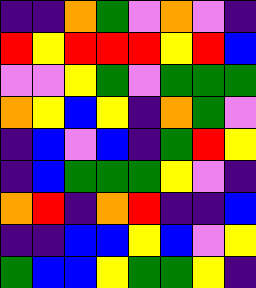[["indigo", "indigo", "orange", "green", "violet", "orange", "violet", "indigo"], ["red", "yellow", "red", "red", "red", "yellow", "red", "blue"], ["violet", "violet", "yellow", "green", "violet", "green", "green", "green"], ["orange", "yellow", "blue", "yellow", "indigo", "orange", "green", "violet"], ["indigo", "blue", "violet", "blue", "indigo", "green", "red", "yellow"], ["indigo", "blue", "green", "green", "green", "yellow", "violet", "indigo"], ["orange", "red", "indigo", "orange", "red", "indigo", "indigo", "blue"], ["indigo", "indigo", "blue", "blue", "yellow", "blue", "violet", "yellow"], ["green", "blue", "blue", "yellow", "green", "green", "yellow", "indigo"]]